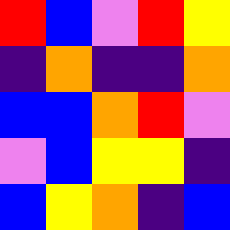[["red", "blue", "violet", "red", "yellow"], ["indigo", "orange", "indigo", "indigo", "orange"], ["blue", "blue", "orange", "red", "violet"], ["violet", "blue", "yellow", "yellow", "indigo"], ["blue", "yellow", "orange", "indigo", "blue"]]